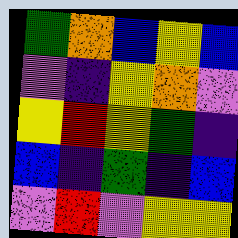[["green", "orange", "blue", "yellow", "blue"], ["violet", "indigo", "yellow", "orange", "violet"], ["yellow", "red", "yellow", "green", "indigo"], ["blue", "indigo", "green", "indigo", "blue"], ["violet", "red", "violet", "yellow", "yellow"]]